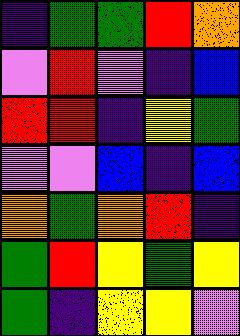[["indigo", "green", "green", "red", "orange"], ["violet", "red", "violet", "indigo", "blue"], ["red", "red", "indigo", "yellow", "green"], ["violet", "violet", "blue", "indigo", "blue"], ["orange", "green", "orange", "red", "indigo"], ["green", "red", "yellow", "green", "yellow"], ["green", "indigo", "yellow", "yellow", "violet"]]